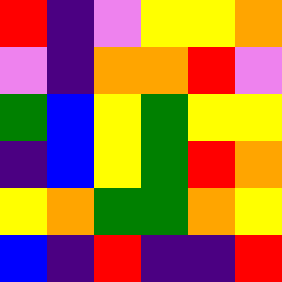[["red", "indigo", "violet", "yellow", "yellow", "orange"], ["violet", "indigo", "orange", "orange", "red", "violet"], ["green", "blue", "yellow", "green", "yellow", "yellow"], ["indigo", "blue", "yellow", "green", "red", "orange"], ["yellow", "orange", "green", "green", "orange", "yellow"], ["blue", "indigo", "red", "indigo", "indigo", "red"]]